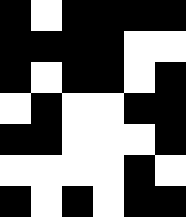[["black", "white", "black", "black", "black", "black"], ["black", "black", "black", "black", "white", "white"], ["black", "white", "black", "black", "white", "black"], ["white", "black", "white", "white", "black", "black"], ["black", "black", "white", "white", "white", "black"], ["white", "white", "white", "white", "black", "white"], ["black", "white", "black", "white", "black", "black"]]